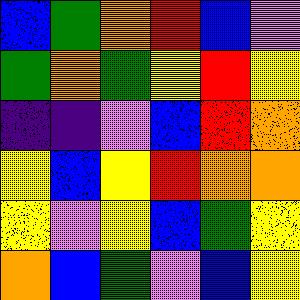[["blue", "green", "orange", "red", "blue", "violet"], ["green", "orange", "green", "yellow", "red", "yellow"], ["indigo", "indigo", "violet", "blue", "red", "orange"], ["yellow", "blue", "yellow", "red", "orange", "orange"], ["yellow", "violet", "yellow", "blue", "green", "yellow"], ["orange", "blue", "green", "violet", "blue", "yellow"]]